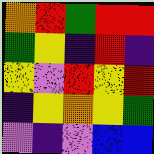[["orange", "red", "green", "red", "red"], ["green", "yellow", "indigo", "red", "indigo"], ["yellow", "violet", "red", "yellow", "red"], ["indigo", "yellow", "orange", "yellow", "green"], ["violet", "indigo", "violet", "blue", "blue"]]